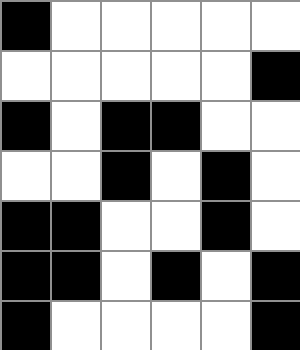[["black", "white", "white", "white", "white", "white"], ["white", "white", "white", "white", "white", "black"], ["black", "white", "black", "black", "white", "white"], ["white", "white", "black", "white", "black", "white"], ["black", "black", "white", "white", "black", "white"], ["black", "black", "white", "black", "white", "black"], ["black", "white", "white", "white", "white", "black"]]